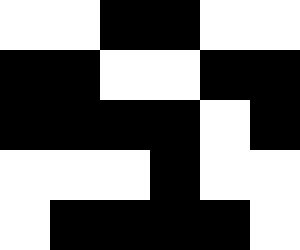[["white", "white", "black", "black", "white", "white"], ["black", "black", "white", "white", "black", "black"], ["black", "black", "black", "black", "white", "black"], ["white", "white", "white", "black", "white", "white"], ["white", "black", "black", "black", "black", "white"]]